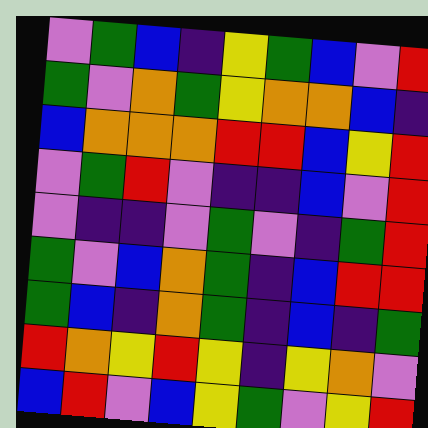[["violet", "green", "blue", "indigo", "yellow", "green", "blue", "violet", "red"], ["green", "violet", "orange", "green", "yellow", "orange", "orange", "blue", "indigo"], ["blue", "orange", "orange", "orange", "red", "red", "blue", "yellow", "red"], ["violet", "green", "red", "violet", "indigo", "indigo", "blue", "violet", "red"], ["violet", "indigo", "indigo", "violet", "green", "violet", "indigo", "green", "red"], ["green", "violet", "blue", "orange", "green", "indigo", "blue", "red", "red"], ["green", "blue", "indigo", "orange", "green", "indigo", "blue", "indigo", "green"], ["red", "orange", "yellow", "red", "yellow", "indigo", "yellow", "orange", "violet"], ["blue", "red", "violet", "blue", "yellow", "green", "violet", "yellow", "red"]]